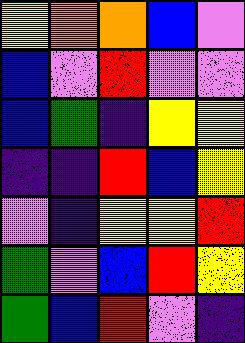[["yellow", "orange", "orange", "blue", "violet"], ["blue", "violet", "red", "violet", "violet"], ["blue", "green", "indigo", "yellow", "yellow"], ["indigo", "indigo", "red", "blue", "yellow"], ["violet", "indigo", "yellow", "yellow", "red"], ["green", "violet", "blue", "red", "yellow"], ["green", "blue", "red", "violet", "indigo"]]